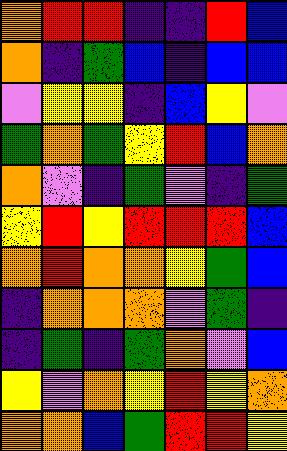[["orange", "red", "red", "indigo", "indigo", "red", "blue"], ["orange", "indigo", "green", "blue", "indigo", "blue", "blue"], ["violet", "yellow", "yellow", "indigo", "blue", "yellow", "violet"], ["green", "orange", "green", "yellow", "red", "blue", "orange"], ["orange", "violet", "indigo", "green", "violet", "indigo", "green"], ["yellow", "red", "yellow", "red", "red", "red", "blue"], ["orange", "red", "orange", "orange", "yellow", "green", "blue"], ["indigo", "orange", "orange", "orange", "violet", "green", "indigo"], ["indigo", "green", "indigo", "green", "orange", "violet", "blue"], ["yellow", "violet", "orange", "yellow", "red", "yellow", "orange"], ["orange", "orange", "blue", "green", "red", "red", "yellow"]]